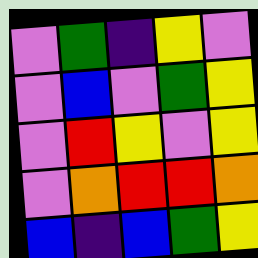[["violet", "green", "indigo", "yellow", "violet"], ["violet", "blue", "violet", "green", "yellow"], ["violet", "red", "yellow", "violet", "yellow"], ["violet", "orange", "red", "red", "orange"], ["blue", "indigo", "blue", "green", "yellow"]]